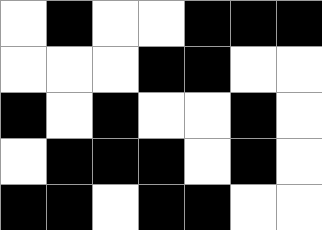[["white", "black", "white", "white", "black", "black", "black"], ["white", "white", "white", "black", "black", "white", "white"], ["black", "white", "black", "white", "white", "black", "white"], ["white", "black", "black", "black", "white", "black", "white"], ["black", "black", "white", "black", "black", "white", "white"]]